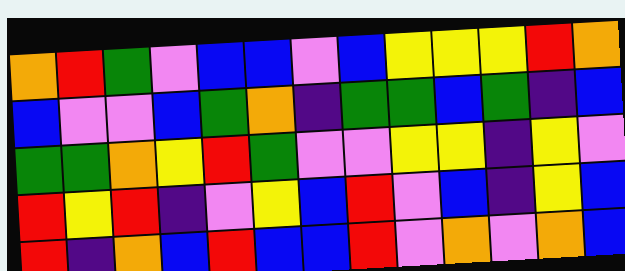[["orange", "red", "green", "violet", "blue", "blue", "violet", "blue", "yellow", "yellow", "yellow", "red", "orange"], ["blue", "violet", "violet", "blue", "green", "orange", "indigo", "green", "green", "blue", "green", "indigo", "blue"], ["green", "green", "orange", "yellow", "red", "green", "violet", "violet", "yellow", "yellow", "indigo", "yellow", "violet"], ["red", "yellow", "red", "indigo", "violet", "yellow", "blue", "red", "violet", "blue", "indigo", "yellow", "blue"], ["red", "indigo", "orange", "blue", "red", "blue", "blue", "red", "violet", "orange", "violet", "orange", "blue"]]